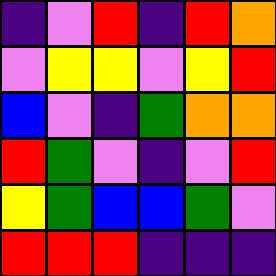[["indigo", "violet", "red", "indigo", "red", "orange"], ["violet", "yellow", "yellow", "violet", "yellow", "red"], ["blue", "violet", "indigo", "green", "orange", "orange"], ["red", "green", "violet", "indigo", "violet", "red"], ["yellow", "green", "blue", "blue", "green", "violet"], ["red", "red", "red", "indigo", "indigo", "indigo"]]